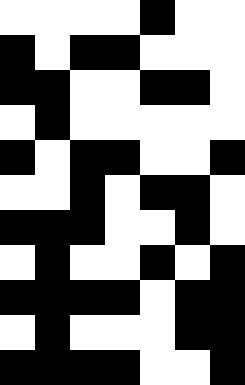[["white", "white", "white", "white", "black", "white", "white"], ["black", "white", "black", "black", "white", "white", "white"], ["black", "black", "white", "white", "black", "black", "white"], ["white", "black", "white", "white", "white", "white", "white"], ["black", "white", "black", "black", "white", "white", "black"], ["white", "white", "black", "white", "black", "black", "white"], ["black", "black", "black", "white", "white", "black", "white"], ["white", "black", "white", "white", "black", "white", "black"], ["black", "black", "black", "black", "white", "black", "black"], ["white", "black", "white", "white", "white", "black", "black"], ["black", "black", "black", "black", "white", "white", "black"]]